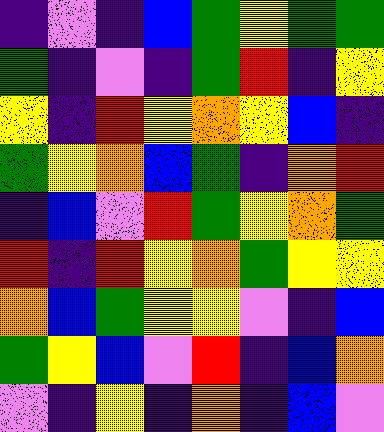[["indigo", "violet", "indigo", "blue", "green", "yellow", "green", "green"], ["green", "indigo", "violet", "indigo", "green", "red", "indigo", "yellow"], ["yellow", "indigo", "red", "yellow", "orange", "yellow", "blue", "indigo"], ["green", "yellow", "orange", "blue", "green", "indigo", "orange", "red"], ["indigo", "blue", "violet", "red", "green", "yellow", "orange", "green"], ["red", "indigo", "red", "yellow", "orange", "green", "yellow", "yellow"], ["orange", "blue", "green", "yellow", "yellow", "violet", "indigo", "blue"], ["green", "yellow", "blue", "violet", "red", "indigo", "blue", "orange"], ["violet", "indigo", "yellow", "indigo", "orange", "indigo", "blue", "violet"]]